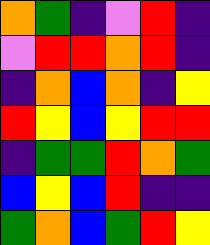[["orange", "green", "indigo", "violet", "red", "indigo"], ["violet", "red", "red", "orange", "red", "indigo"], ["indigo", "orange", "blue", "orange", "indigo", "yellow"], ["red", "yellow", "blue", "yellow", "red", "red"], ["indigo", "green", "green", "red", "orange", "green"], ["blue", "yellow", "blue", "red", "indigo", "indigo"], ["green", "orange", "blue", "green", "red", "yellow"]]